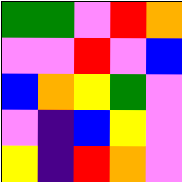[["green", "green", "violet", "red", "orange"], ["violet", "violet", "red", "violet", "blue"], ["blue", "orange", "yellow", "green", "violet"], ["violet", "indigo", "blue", "yellow", "violet"], ["yellow", "indigo", "red", "orange", "violet"]]